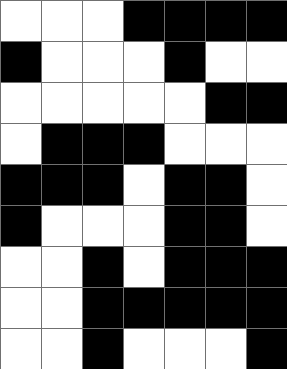[["white", "white", "white", "black", "black", "black", "black"], ["black", "white", "white", "white", "black", "white", "white"], ["white", "white", "white", "white", "white", "black", "black"], ["white", "black", "black", "black", "white", "white", "white"], ["black", "black", "black", "white", "black", "black", "white"], ["black", "white", "white", "white", "black", "black", "white"], ["white", "white", "black", "white", "black", "black", "black"], ["white", "white", "black", "black", "black", "black", "black"], ["white", "white", "black", "white", "white", "white", "black"]]